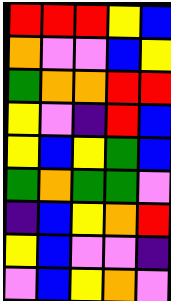[["red", "red", "red", "yellow", "blue"], ["orange", "violet", "violet", "blue", "yellow"], ["green", "orange", "orange", "red", "red"], ["yellow", "violet", "indigo", "red", "blue"], ["yellow", "blue", "yellow", "green", "blue"], ["green", "orange", "green", "green", "violet"], ["indigo", "blue", "yellow", "orange", "red"], ["yellow", "blue", "violet", "violet", "indigo"], ["violet", "blue", "yellow", "orange", "violet"]]